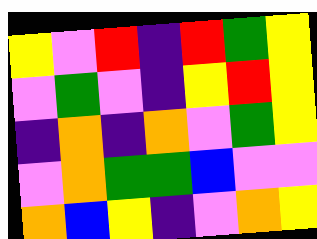[["yellow", "violet", "red", "indigo", "red", "green", "yellow"], ["violet", "green", "violet", "indigo", "yellow", "red", "yellow"], ["indigo", "orange", "indigo", "orange", "violet", "green", "yellow"], ["violet", "orange", "green", "green", "blue", "violet", "violet"], ["orange", "blue", "yellow", "indigo", "violet", "orange", "yellow"]]